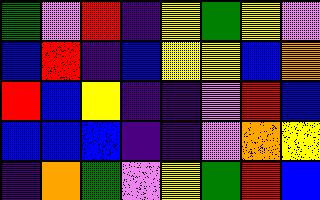[["green", "violet", "red", "indigo", "yellow", "green", "yellow", "violet"], ["blue", "red", "indigo", "blue", "yellow", "yellow", "blue", "orange"], ["red", "blue", "yellow", "indigo", "indigo", "violet", "red", "blue"], ["blue", "blue", "blue", "indigo", "indigo", "violet", "orange", "yellow"], ["indigo", "orange", "green", "violet", "yellow", "green", "red", "blue"]]